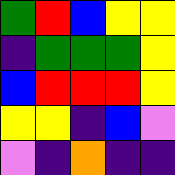[["green", "red", "blue", "yellow", "yellow"], ["indigo", "green", "green", "green", "yellow"], ["blue", "red", "red", "red", "yellow"], ["yellow", "yellow", "indigo", "blue", "violet"], ["violet", "indigo", "orange", "indigo", "indigo"]]